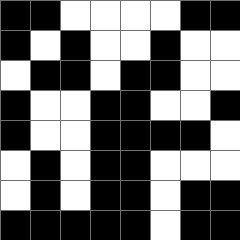[["black", "black", "white", "white", "white", "white", "black", "black"], ["black", "white", "black", "white", "white", "black", "white", "white"], ["white", "black", "black", "white", "black", "black", "white", "white"], ["black", "white", "white", "black", "black", "white", "white", "black"], ["black", "white", "white", "black", "black", "black", "black", "white"], ["white", "black", "white", "black", "black", "white", "white", "white"], ["white", "black", "white", "black", "black", "white", "black", "black"], ["black", "black", "black", "black", "black", "white", "black", "black"]]